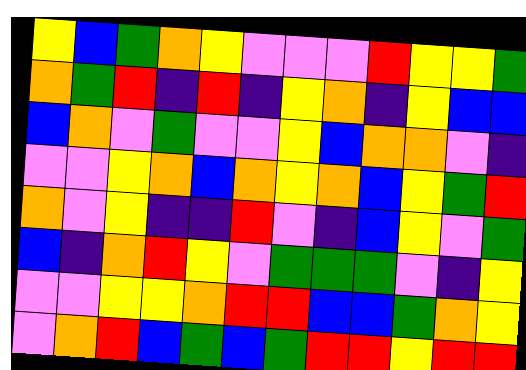[["yellow", "blue", "green", "orange", "yellow", "violet", "violet", "violet", "red", "yellow", "yellow", "green"], ["orange", "green", "red", "indigo", "red", "indigo", "yellow", "orange", "indigo", "yellow", "blue", "blue"], ["blue", "orange", "violet", "green", "violet", "violet", "yellow", "blue", "orange", "orange", "violet", "indigo"], ["violet", "violet", "yellow", "orange", "blue", "orange", "yellow", "orange", "blue", "yellow", "green", "red"], ["orange", "violet", "yellow", "indigo", "indigo", "red", "violet", "indigo", "blue", "yellow", "violet", "green"], ["blue", "indigo", "orange", "red", "yellow", "violet", "green", "green", "green", "violet", "indigo", "yellow"], ["violet", "violet", "yellow", "yellow", "orange", "red", "red", "blue", "blue", "green", "orange", "yellow"], ["violet", "orange", "red", "blue", "green", "blue", "green", "red", "red", "yellow", "red", "red"]]